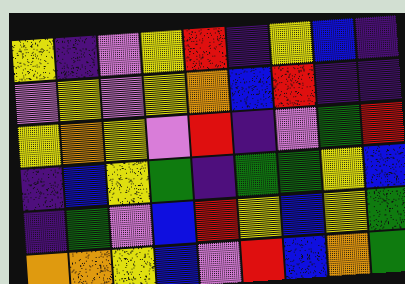[["yellow", "indigo", "violet", "yellow", "red", "indigo", "yellow", "blue", "indigo"], ["violet", "yellow", "violet", "yellow", "orange", "blue", "red", "indigo", "indigo"], ["yellow", "orange", "yellow", "violet", "red", "indigo", "violet", "green", "red"], ["indigo", "blue", "yellow", "green", "indigo", "green", "green", "yellow", "blue"], ["indigo", "green", "violet", "blue", "red", "yellow", "blue", "yellow", "green"], ["orange", "orange", "yellow", "blue", "violet", "red", "blue", "orange", "green"]]